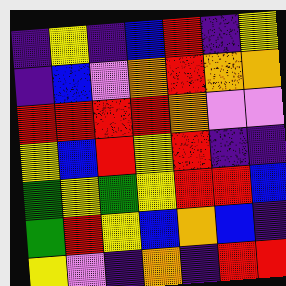[["indigo", "yellow", "indigo", "blue", "red", "indigo", "yellow"], ["indigo", "blue", "violet", "orange", "red", "orange", "orange"], ["red", "red", "red", "red", "orange", "violet", "violet"], ["yellow", "blue", "red", "yellow", "red", "indigo", "indigo"], ["green", "yellow", "green", "yellow", "red", "red", "blue"], ["green", "red", "yellow", "blue", "orange", "blue", "indigo"], ["yellow", "violet", "indigo", "orange", "indigo", "red", "red"]]